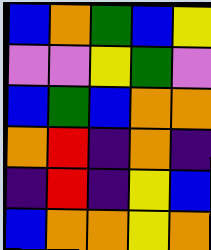[["blue", "orange", "green", "blue", "yellow"], ["violet", "violet", "yellow", "green", "violet"], ["blue", "green", "blue", "orange", "orange"], ["orange", "red", "indigo", "orange", "indigo"], ["indigo", "red", "indigo", "yellow", "blue"], ["blue", "orange", "orange", "yellow", "orange"]]